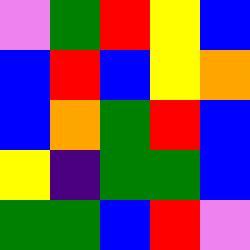[["violet", "green", "red", "yellow", "blue"], ["blue", "red", "blue", "yellow", "orange"], ["blue", "orange", "green", "red", "blue"], ["yellow", "indigo", "green", "green", "blue"], ["green", "green", "blue", "red", "violet"]]